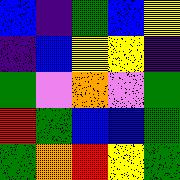[["blue", "indigo", "green", "blue", "yellow"], ["indigo", "blue", "yellow", "yellow", "indigo"], ["green", "violet", "orange", "violet", "green"], ["red", "green", "blue", "blue", "green"], ["green", "orange", "red", "yellow", "green"]]